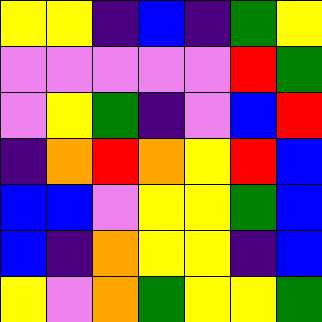[["yellow", "yellow", "indigo", "blue", "indigo", "green", "yellow"], ["violet", "violet", "violet", "violet", "violet", "red", "green"], ["violet", "yellow", "green", "indigo", "violet", "blue", "red"], ["indigo", "orange", "red", "orange", "yellow", "red", "blue"], ["blue", "blue", "violet", "yellow", "yellow", "green", "blue"], ["blue", "indigo", "orange", "yellow", "yellow", "indigo", "blue"], ["yellow", "violet", "orange", "green", "yellow", "yellow", "green"]]